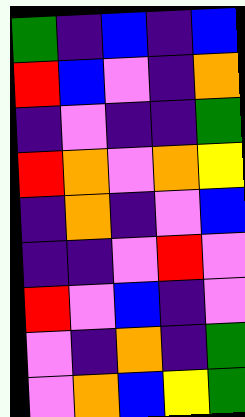[["green", "indigo", "blue", "indigo", "blue"], ["red", "blue", "violet", "indigo", "orange"], ["indigo", "violet", "indigo", "indigo", "green"], ["red", "orange", "violet", "orange", "yellow"], ["indigo", "orange", "indigo", "violet", "blue"], ["indigo", "indigo", "violet", "red", "violet"], ["red", "violet", "blue", "indigo", "violet"], ["violet", "indigo", "orange", "indigo", "green"], ["violet", "orange", "blue", "yellow", "green"]]